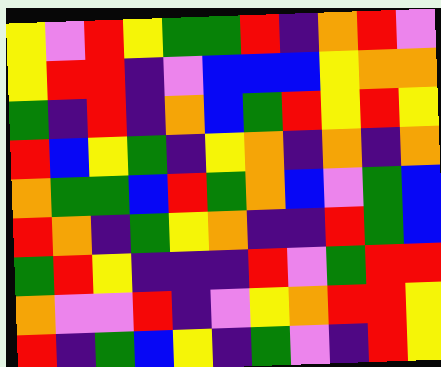[["yellow", "violet", "red", "yellow", "green", "green", "red", "indigo", "orange", "red", "violet"], ["yellow", "red", "red", "indigo", "violet", "blue", "blue", "blue", "yellow", "orange", "orange"], ["green", "indigo", "red", "indigo", "orange", "blue", "green", "red", "yellow", "red", "yellow"], ["red", "blue", "yellow", "green", "indigo", "yellow", "orange", "indigo", "orange", "indigo", "orange"], ["orange", "green", "green", "blue", "red", "green", "orange", "blue", "violet", "green", "blue"], ["red", "orange", "indigo", "green", "yellow", "orange", "indigo", "indigo", "red", "green", "blue"], ["green", "red", "yellow", "indigo", "indigo", "indigo", "red", "violet", "green", "red", "red"], ["orange", "violet", "violet", "red", "indigo", "violet", "yellow", "orange", "red", "red", "yellow"], ["red", "indigo", "green", "blue", "yellow", "indigo", "green", "violet", "indigo", "red", "yellow"]]